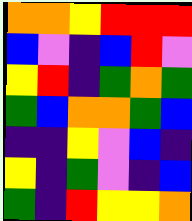[["orange", "orange", "yellow", "red", "red", "red"], ["blue", "violet", "indigo", "blue", "red", "violet"], ["yellow", "red", "indigo", "green", "orange", "green"], ["green", "blue", "orange", "orange", "green", "blue"], ["indigo", "indigo", "yellow", "violet", "blue", "indigo"], ["yellow", "indigo", "green", "violet", "indigo", "blue"], ["green", "indigo", "red", "yellow", "yellow", "orange"]]